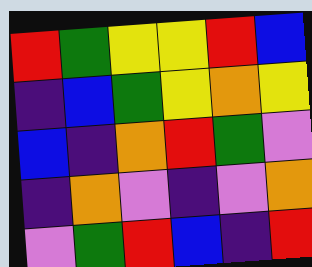[["red", "green", "yellow", "yellow", "red", "blue"], ["indigo", "blue", "green", "yellow", "orange", "yellow"], ["blue", "indigo", "orange", "red", "green", "violet"], ["indigo", "orange", "violet", "indigo", "violet", "orange"], ["violet", "green", "red", "blue", "indigo", "red"]]